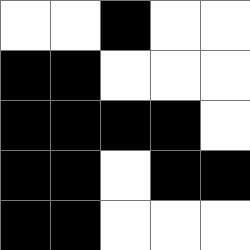[["white", "white", "black", "white", "white"], ["black", "black", "white", "white", "white"], ["black", "black", "black", "black", "white"], ["black", "black", "white", "black", "black"], ["black", "black", "white", "white", "white"]]